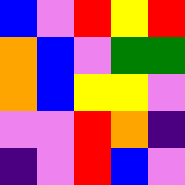[["blue", "violet", "red", "yellow", "red"], ["orange", "blue", "violet", "green", "green"], ["orange", "blue", "yellow", "yellow", "violet"], ["violet", "violet", "red", "orange", "indigo"], ["indigo", "violet", "red", "blue", "violet"]]